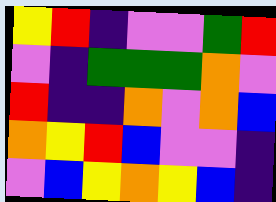[["yellow", "red", "indigo", "violet", "violet", "green", "red"], ["violet", "indigo", "green", "green", "green", "orange", "violet"], ["red", "indigo", "indigo", "orange", "violet", "orange", "blue"], ["orange", "yellow", "red", "blue", "violet", "violet", "indigo"], ["violet", "blue", "yellow", "orange", "yellow", "blue", "indigo"]]